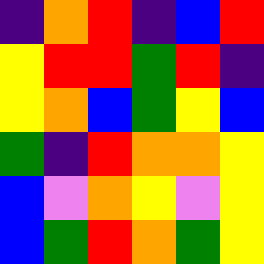[["indigo", "orange", "red", "indigo", "blue", "red"], ["yellow", "red", "red", "green", "red", "indigo"], ["yellow", "orange", "blue", "green", "yellow", "blue"], ["green", "indigo", "red", "orange", "orange", "yellow"], ["blue", "violet", "orange", "yellow", "violet", "yellow"], ["blue", "green", "red", "orange", "green", "yellow"]]